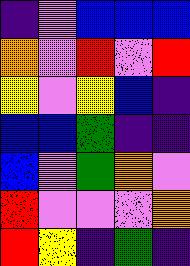[["indigo", "violet", "blue", "blue", "blue"], ["orange", "violet", "red", "violet", "red"], ["yellow", "violet", "yellow", "blue", "indigo"], ["blue", "blue", "green", "indigo", "indigo"], ["blue", "violet", "green", "orange", "violet"], ["red", "violet", "violet", "violet", "orange"], ["red", "yellow", "indigo", "green", "indigo"]]